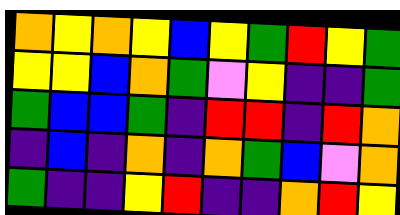[["orange", "yellow", "orange", "yellow", "blue", "yellow", "green", "red", "yellow", "green"], ["yellow", "yellow", "blue", "orange", "green", "violet", "yellow", "indigo", "indigo", "green"], ["green", "blue", "blue", "green", "indigo", "red", "red", "indigo", "red", "orange"], ["indigo", "blue", "indigo", "orange", "indigo", "orange", "green", "blue", "violet", "orange"], ["green", "indigo", "indigo", "yellow", "red", "indigo", "indigo", "orange", "red", "yellow"]]